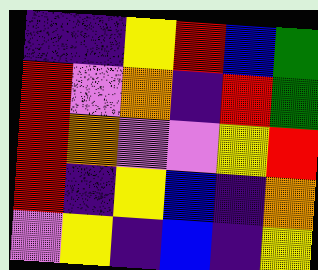[["indigo", "indigo", "yellow", "red", "blue", "green"], ["red", "violet", "orange", "indigo", "red", "green"], ["red", "orange", "violet", "violet", "yellow", "red"], ["red", "indigo", "yellow", "blue", "indigo", "orange"], ["violet", "yellow", "indigo", "blue", "indigo", "yellow"]]